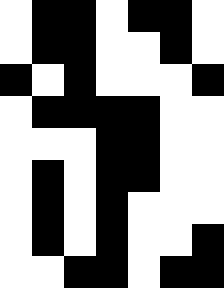[["white", "black", "black", "white", "black", "black", "white"], ["white", "black", "black", "white", "white", "black", "white"], ["black", "white", "black", "white", "white", "white", "black"], ["white", "black", "black", "black", "black", "white", "white"], ["white", "white", "white", "black", "black", "white", "white"], ["white", "black", "white", "black", "black", "white", "white"], ["white", "black", "white", "black", "white", "white", "white"], ["white", "black", "white", "black", "white", "white", "black"], ["white", "white", "black", "black", "white", "black", "black"]]